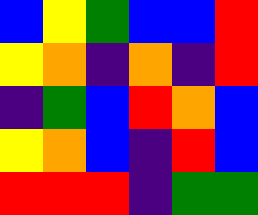[["blue", "yellow", "green", "blue", "blue", "red"], ["yellow", "orange", "indigo", "orange", "indigo", "red"], ["indigo", "green", "blue", "red", "orange", "blue"], ["yellow", "orange", "blue", "indigo", "red", "blue"], ["red", "red", "red", "indigo", "green", "green"]]